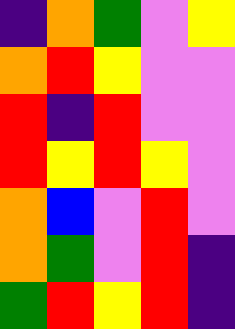[["indigo", "orange", "green", "violet", "yellow"], ["orange", "red", "yellow", "violet", "violet"], ["red", "indigo", "red", "violet", "violet"], ["red", "yellow", "red", "yellow", "violet"], ["orange", "blue", "violet", "red", "violet"], ["orange", "green", "violet", "red", "indigo"], ["green", "red", "yellow", "red", "indigo"]]